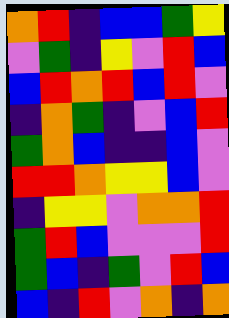[["orange", "red", "indigo", "blue", "blue", "green", "yellow"], ["violet", "green", "indigo", "yellow", "violet", "red", "blue"], ["blue", "red", "orange", "red", "blue", "red", "violet"], ["indigo", "orange", "green", "indigo", "violet", "blue", "red"], ["green", "orange", "blue", "indigo", "indigo", "blue", "violet"], ["red", "red", "orange", "yellow", "yellow", "blue", "violet"], ["indigo", "yellow", "yellow", "violet", "orange", "orange", "red"], ["green", "red", "blue", "violet", "violet", "violet", "red"], ["green", "blue", "indigo", "green", "violet", "red", "blue"], ["blue", "indigo", "red", "violet", "orange", "indigo", "orange"]]